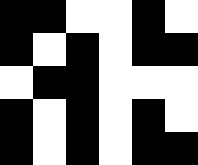[["black", "black", "white", "white", "black", "white"], ["black", "white", "black", "white", "black", "black"], ["white", "black", "black", "white", "white", "white"], ["black", "white", "black", "white", "black", "white"], ["black", "white", "black", "white", "black", "black"]]